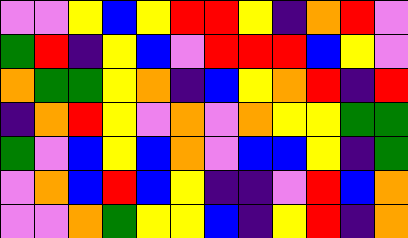[["violet", "violet", "yellow", "blue", "yellow", "red", "red", "yellow", "indigo", "orange", "red", "violet"], ["green", "red", "indigo", "yellow", "blue", "violet", "red", "red", "red", "blue", "yellow", "violet"], ["orange", "green", "green", "yellow", "orange", "indigo", "blue", "yellow", "orange", "red", "indigo", "red"], ["indigo", "orange", "red", "yellow", "violet", "orange", "violet", "orange", "yellow", "yellow", "green", "green"], ["green", "violet", "blue", "yellow", "blue", "orange", "violet", "blue", "blue", "yellow", "indigo", "green"], ["violet", "orange", "blue", "red", "blue", "yellow", "indigo", "indigo", "violet", "red", "blue", "orange"], ["violet", "violet", "orange", "green", "yellow", "yellow", "blue", "indigo", "yellow", "red", "indigo", "orange"]]